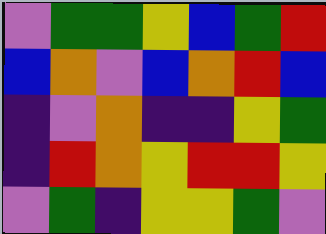[["violet", "green", "green", "yellow", "blue", "green", "red"], ["blue", "orange", "violet", "blue", "orange", "red", "blue"], ["indigo", "violet", "orange", "indigo", "indigo", "yellow", "green"], ["indigo", "red", "orange", "yellow", "red", "red", "yellow"], ["violet", "green", "indigo", "yellow", "yellow", "green", "violet"]]